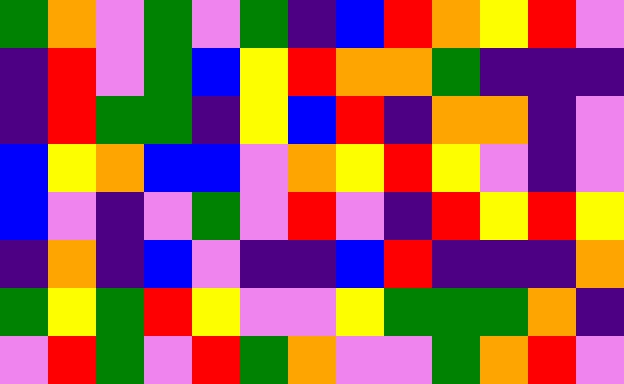[["green", "orange", "violet", "green", "violet", "green", "indigo", "blue", "red", "orange", "yellow", "red", "violet"], ["indigo", "red", "violet", "green", "blue", "yellow", "red", "orange", "orange", "green", "indigo", "indigo", "indigo"], ["indigo", "red", "green", "green", "indigo", "yellow", "blue", "red", "indigo", "orange", "orange", "indigo", "violet"], ["blue", "yellow", "orange", "blue", "blue", "violet", "orange", "yellow", "red", "yellow", "violet", "indigo", "violet"], ["blue", "violet", "indigo", "violet", "green", "violet", "red", "violet", "indigo", "red", "yellow", "red", "yellow"], ["indigo", "orange", "indigo", "blue", "violet", "indigo", "indigo", "blue", "red", "indigo", "indigo", "indigo", "orange"], ["green", "yellow", "green", "red", "yellow", "violet", "violet", "yellow", "green", "green", "green", "orange", "indigo"], ["violet", "red", "green", "violet", "red", "green", "orange", "violet", "violet", "green", "orange", "red", "violet"]]